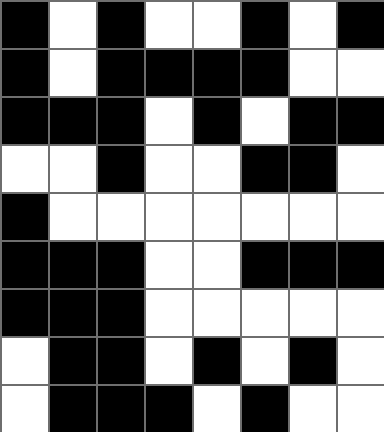[["black", "white", "black", "white", "white", "black", "white", "black"], ["black", "white", "black", "black", "black", "black", "white", "white"], ["black", "black", "black", "white", "black", "white", "black", "black"], ["white", "white", "black", "white", "white", "black", "black", "white"], ["black", "white", "white", "white", "white", "white", "white", "white"], ["black", "black", "black", "white", "white", "black", "black", "black"], ["black", "black", "black", "white", "white", "white", "white", "white"], ["white", "black", "black", "white", "black", "white", "black", "white"], ["white", "black", "black", "black", "white", "black", "white", "white"]]